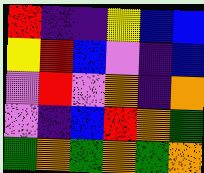[["red", "indigo", "indigo", "yellow", "blue", "blue"], ["yellow", "red", "blue", "violet", "indigo", "blue"], ["violet", "red", "violet", "orange", "indigo", "orange"], ["violet", "indigo", "blue", "red", "orange", "green"], ["green", "orange", "green", "orange", "green", "orange"]]